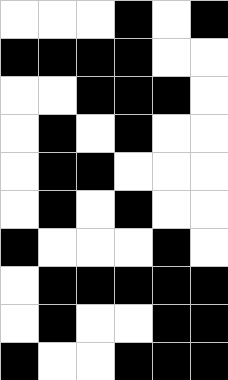[["white", "white", "white", "black", "white", "black"], ["black", "black", "black", "black", "white", "white"], ["white", "white", "black", "black", "black", "white"], ["white", "black", "white", "black", "white", "white"], ["white", "black", "black", "white", "white", "white"], ["white", "black", "white", "black", "white", "white"], ["black", "white", "white", "white", "black", "white"], ["white", "black", "black", "black", "black", "black"], ["white", "black", "white", "white", "black", "black"], ["black", "white", "white", "black", "black", "black"]]